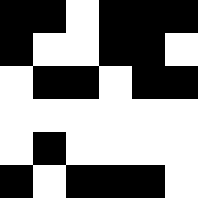[["black", "black", "white", "black", "black", "black"], ["black", "white", "white", "black", "black", "white"], ["white", "black", "black", "white", "black", "black"], ["white", "white", "white", "white", "white", "white"], ["white", "black", "white", "white", "white", "white"], ["black", "white", "black", "black", "black", "white"]]